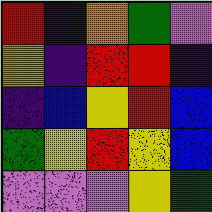[["red", "indigo", "orange", "green", "violet"], ["yellow", "indigo", "red", "red", "indigo"], ["indigo", "blue", "yellow", "red", "blue"], ["green", "yellow", "red", "yellow", "blue"], ["violet", "violet", "violet", "yellow", "green"]]